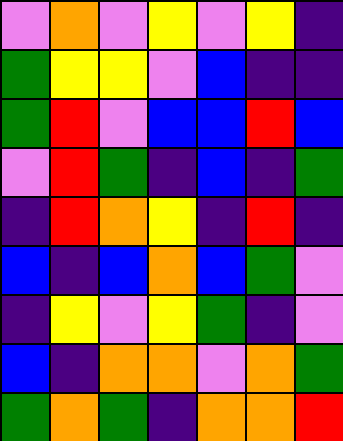[["violet", "orange", "violet", "yellow", "violet", "yellow", "indigo"], ["green", "yellow", "yellow", "violet", "blue", "indigo", "indigo"], ["green", "red", "violet", "blue", "blue", "red", "blue"], ["violet", "red", "green", "indigo", "blue", "indigo", "green"], ["indigo", "red", "orange", "yellow", "indigo", "red", "indigo"], ["blue", "indigo", "blue", "orange", "blue", "green", "violet"], ["indigo", "yellow", "violet", "yellow", "green", "indigo", "violet"], ["blue", "indigo", "orange", "orange", "violet", "orange", "green"], ["green", "orange", "green", "indigo", "orange", "orange", "red"]]